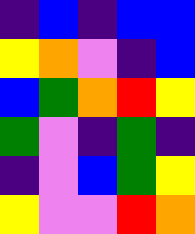[["indigo", "blue", "indigo", "blue", "blue"], ["yellow", "orange", "violet", "indigo", "blue"], ["blue", "green", "orange", "red", "yellow"], ["green", "violet", "indigo", "green", "indigo"], ["indigo", "violet", "blue", "green", "yellow"], ["yellow", "violet", "violet", "red", "orange"]]